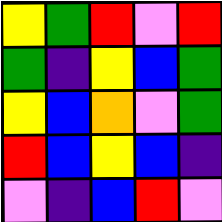[["yellow", "green", "red", "violet", "red"], ["green", "indigo", "yellow", "blue", "green"], ["yellow", "blue", "orange", "violet", "green"], ["red", "blue", "yellow", "blue", "indigo"], ["violet", "indigo", "blue", "red", "violet"]]